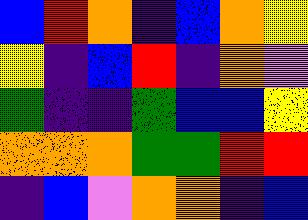[["blue", "red", "orange", "indigo", "blue", "orange", "yellow"], ["yellow", "indigo", "blue", "red", "indigo", "orange", "violet"], ["green", "indigo", "indigo", "green", "blue", "blue", "yellow"], ["orange", "orange", "orange", "green", "green", "red", "red"], ["indigo", "blue", "violet", "orange", "orange", "indigo", "blue"]]